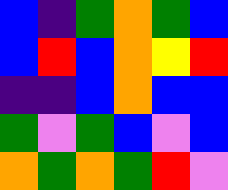[["blue", "indigo", "green", "orange", "green", "blue"], ["blue", "red", "blue", "orange", "yellow", "red"], ["indigo", "indigo", "blue", "orange", "blue", "blue"], ["green", "violet", "green", "blue", "violet", "blue"], ["orange", "green", "orange", "green", "red", "violet"]]